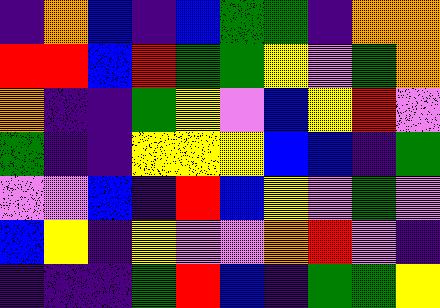[["indigo", "orange", "blue", "indigo", "blue", "green", "green", "indigo", "orange", "orange"], ["red", "red", "blue", "red", "green", "green", "yellow", "violet", "green", "orange"], ["orange", "indigo", "indigo", "green", "yellow", "violet", "blue", "yellow", "red", "violet"], ["green", "indigo", "indigo", "yellow", "yellow", "yellow", "blue", "blue", "indigo", "green"], ["violet", "violet", "blue", "indigo", "red", "blue", "yellow", "violet", "green", "violet"], ["blue", "yellow", "indigo", "yellow", "violet", "violet", "orange", "red", "violet", "indigo"], ["indigo", "indigo", "indigo", "green", "red", "blue", "indigo", "green", "green", "yellow"]]